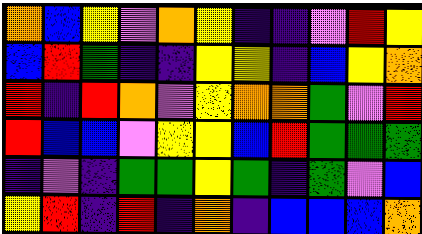[["orange", "blue", "yellow", "violet", "orange", "yellow", "indigo", "indigo", "violet", "red", "yellow"], ["blue", "red", "green", "indigo", "indigo", "yellow", "yellow", "indigo", "blue", "yellow", "orange"], ["red", "indigo", "red", "orange", "violet", "yellow", "orange", "orange", "green", "violet", "red"], ["red", "blue", "blue", "violet", "yellow", "yellow", "blue", "red", "green", "green", "green"], ["indigo", "violet", "indigo", "green", "green", "yellow", "green", "indigo", "green", "violet", "blue"], ["yellow", "red", "indigo", "red", "indigo", "orange", "indigo", "blue", "blue", "blue", "orange"]]